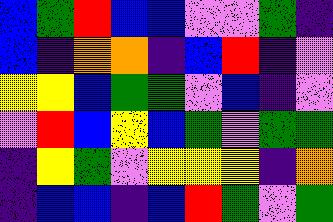[["blue", "green", "red", "blue", "blue", "violet", "violet", "green", "indigo"], ["blue", "indigo", "orange", "orange", "indigo", "blue", "red", "indigo", "violet"], ["yellow", "yellow", "blue", "green", "green", "violet", "blue", "indigo", "violet"], ["violet", "red", "blue", "yellow", "blue", "green", "violet", "green", "green"], ["indigo", "yellow", "green", "violet", "yellow", "yellow", "yellow", "indigo", "orange"], ["indigo", "blue", "blue", "indigo", "blue", "red", "green", "violet", "green"]]